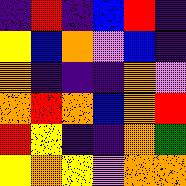[["indigo", "red", "indigo", "blue", "red", "indigo"], ["yellow", "blue", "orange", "violet", "blue", "indigo"], ["orange", "indigo", "indigo", "indigo", "orange", "violet"], ["orange", "red", "orange", "blue", "orange", "red"], ["red", "yellow", "indigo", "indigo", "orange", "green"], ["yellow", "orange", "yellow", "violet", "orange", "orange"]]